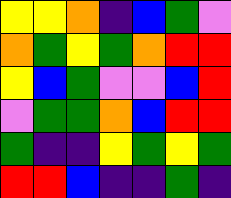[["yellow", "yellow", "orange", "indigo", "blue", "green", "violet"], ["orange", "green", "yellow", "green", "orange", "red", "red"], ["yellow", "blue", "green", "violet", "violet", "blue", "red"], ["violet", "green", "green", "orange", "blue", "red", "red"], ["green", "indigo", "indigo", "yellow", "green", "yellow", "green"], ["red", "red", "blue", "indigo", "indigo", "green", "indigo"]]